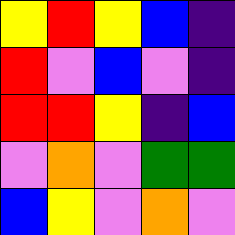[["yellow", "red", "yellow", "blue", "indigo"], ["red", "violet", "blue", "violet", "indigo"], ["red", "red", "yellow", "indigo", "blue"], ["violet", "orange", "violet", "green", "green"], ["blue", "yellow", "violet", "orange", "violet"]]